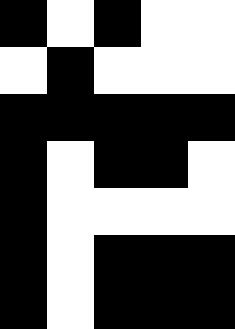[["black", "white", "black", "white", "white"], ["white", "black", "white", "white", "white"], ["black", "black", "black", "black", "black"], ["black", "white", "black", "black", "white"], ["black", "white", "white", "white", "white"], ["black", "white", "black", "black", "black"], ["black", "white", "black", "black", "black"]]